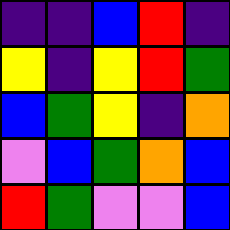[["indigo", "indigo", "blue", "red", "indigo"], ["yellow", "indigo", "yellow", "red", "green"], ["blue", "green", "yellow", "indigo", "orange"], ["violet", "blue", "green", "orange", "blue"], ["red", "green", "violet", "violet", "blue"]]